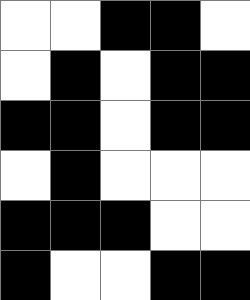[["white", "white", "black", "black", "white"], ["white", "black", "white", "black", "black"], ["black", "black", "white", "black", "black"], ["white", "black", "white", "white", "white"], ["black", "black", "black", "white", "white"], ["black", "white", "white", "black", "black"]]